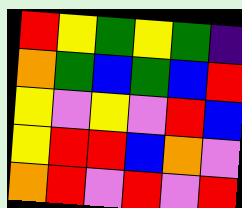[["red", "yellow", "green", "yellow", "green", "indigo"], ["orange", "green", "blue", "green", "blue", "red"], ["yellow", "violet", "yellow", "violet", "red", "blue"], ["yellow", "red", "red", "blue", "orange", "violet"], ["orange", "red", "violet", "red", "violet", "red"]]